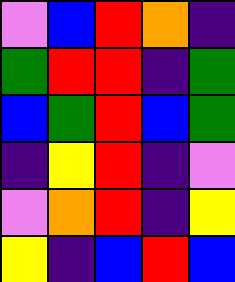[["violet", "blue", "red", "orange", "indigo"], ["green", "red", "red", "indigo", "green"], ["blue", "green", "red", "blue", "green"], ["indigo", "yellow", "red", "indigo", "violet"], ["violet", "orange", "red", "indigo", "yellow"], ["yellow", "indigo", "blue", "red", "blue"]]